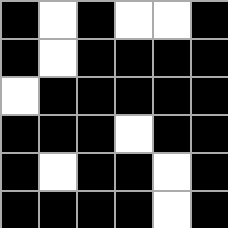[["black", "white", "black", "white", "white", "black"], ["black", "white", "black", "black", "black", "black"], ["white", "black", "black", "black", "black", "black"], ["black", "black", "black", "white", "black", "black"], ["black", "white", "black", "black", "white", "black"], ["black", "black", "black", "black", "white", "black"]]